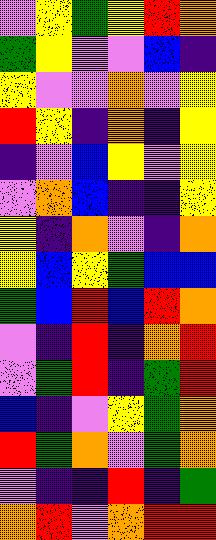[["violet", "yellow", "green", "yellow", "red", "orange"], ["green", "yellow", "violet", "violet", "blue", "indigo"], ["yellow", "violet", "violet", "orange", "violet", "yellow"], ["red", "yellow", "indigo", "orange", "indigo", "yellow"], ["indigo", "violet", "blue", "yellow", "violet", "yellow"], ["violet", "orange", "blue", "indigo", "indigo", "yellow"], ["yellow", "indigo", "orange", "violet", "indigo", "orange"], ["yellow", "blue", "yellow", "green", "blue", "blue"], ["green", "blue", "red", "blue", "red", "orange"], ["violet", "indigo", "red", "indigo", "orange", "red"], ["violet", "green", "red", "indigo", "green", "red"], ["blue", "indigo", "violet", "yellow", "green", "orange"], ["red", "green", "orange", "violet", "green", "orange"], ["violet", "indigo", "indigo", "red", "indigo", "green"], ["orange", "red", "violet", "orange", "red", "red"]]